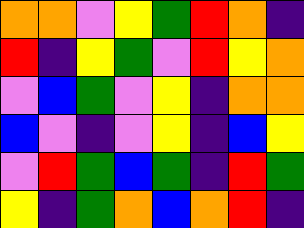[["orange", "orange", "violet", "yellow", "green", "red", "orange", "indigo"], ["red", "indigo", "yellow", "green", "violet", "red", "yellow", "orange"], ["violet", "blue", "green", "violet", "yellow", "indigo", "orange", "orange"], ["blue", "violet", "indigo", "violet", "yellow", "indigo", "blue", "yellow"], ["violet", "red", "green", "blue", "green", "indigo", "red", "green"], ["yellow", "indigo", "green", "orange", "blue", "orange", "red", "indigo"]]